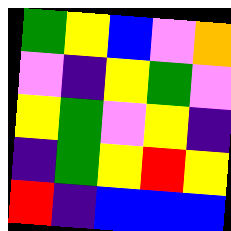[["green", "yellow", "blue", "violet", "orange"], ["violet", "indigo", "yellow", "green", "violet"], ["yellow", "green", "violet", "yellow", "indigo"], ["indigo", "green", "yellow", "red", "yellow"], ["red", "indigo", "blue", "blue", "blue"]]